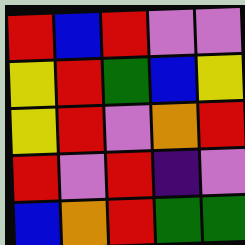[["red", "blue", "red", "violet", "violet"], ["yellow", "red", "green", "blue", "yellow"], ["yellow", "red", "violet", "orange", "red"], ["red", "violet", "red", "indigo", "violet"], ["blue", "orange", "red", "green", "green"]]